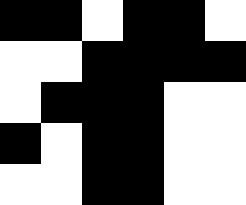[["black", "black", "white", "black", "black", "white"], ["white", "white", "black", "black", "black", "black"], ["white", "black", "black", "black", "white", "white"], ["black", "white", "black", "black", "white", "white"], ["white", "white", "black", "black", "white", "white"]]